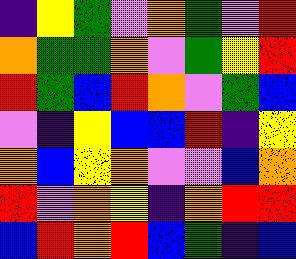[["indigo", "yellow", "green", "violet", "orange", "green", "violet", "red"], ["orange", "green", "green", "orange", "violet", "green", "yellow", "red"], ["red", "green", "blue", "red", "orange", "violet", "green", "blue"], ["violet", "indigo", "yellow", "blue", "blue", "red", "indigo", "yellow"], ["orange", "blue", "yellow", "orange", "violet", "violet", "blue", "orange"], ["red", "violet", "orange", "yellow", "indigo", "orange", "red", "red"], ["blue", "red", "orange", "red", "blue", "green", "indigo", "blue"]]